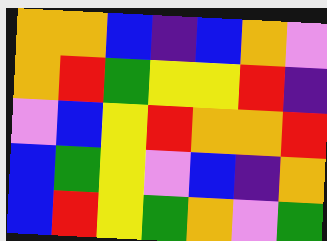[["orange", "orange", "blue", "indigo", "blue", "orange", "violet"], ["orange", "red", "green", "yellow", "yellow", "red", "indigo"], ["violet", "blue", "yellow", "red", "orange", "orange", "red"], ["blue", "green", "yellow", "violet", "blue", "indigo", "orange"], ["blue", "red", "yellow", "green", "orange", "violet", "green"]]